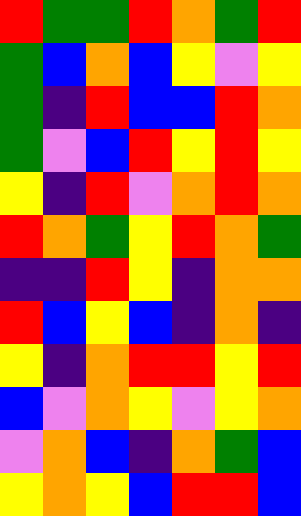[["red", "green", "green", "red", "orange", "green", "red"], ["green", "blue", "orange", "blue", "yellow", "violet", "yellow"], ["green", "indigo", "red", "blue", "blue", "red", "orange"], ["green", "violet", "blue", "red", "yellow", "red", "yellow"], ["yellow", "indigo", "red", "violet", "orange", "red", "orange"], ["red", "orange", "green", "yellow", "red", "orange", "green"], ["indigo", "indigo", "red", "yellow", "indigo", "orange", "orange"], ["red", "blue", "yellow", "blue", "indigo", "orange", "indigo"], ["yellow", "indigo", "orange", "red", "red", "yellow", "red"], ["blue", "violet", "orange", "yellow", "violet", "yellow", "orange"], ["violet", "orange", "blue", "indigo", "orange", "green", "blue"], ["yellow", "orange", "yellow", "blue", "red", "red", "blue"]]